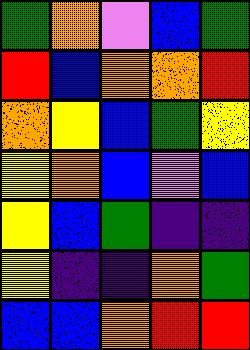[["green", "orange", "violet", "blue", "green"], ["red", "blue", "orange", "orange", "red"], ["orange", "yellow", "blue", "green", "yellow"], ["yellow", "orange", "blue", "violet", "blue"], ["yellow", "blue", "green", "indigo", "indigo"], ["yellow", "indigo", "indigo", "orange", "green"], ["blue", "blue", "orange", "red", "red"]]